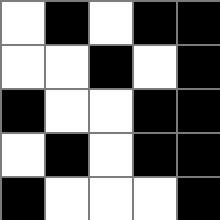[["white", "black", "white", "black", "black"], ["white", "white", "black", "white", "black"], ["black", "white", "white", "black", "black"], ["white", "black", "white", "black", "black"], ["black", "white", "white", "white", "black"]]